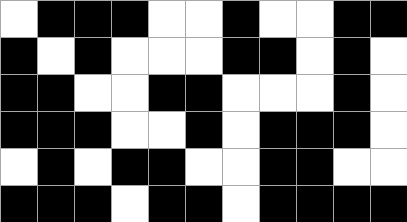[["white", "black", "black", "black", "white", "white", "black", "white", "white", "black", "black"], ["black", "white", "black", "white", "white", "white", "black", "black", "white", "black", "white"], ["black", "black", "white", "white", "black", "black", "white", "white", "white", "black", "white"], ["black", "black", "black", "white", "white", "black", "white", "black", "black", "black", "white"], ["white", "black", "white", "black", "black", "white", "white", "black", "black", "white", "white"], ["black", "black", "black", "white", "black", "black", "white", "black", "black", "black", "black"]]